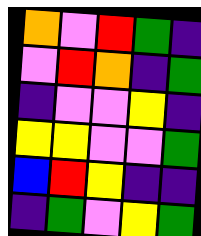[["orange", "violet", "red", "green", "indigo"], ["violet", "red", "orange", "indigo", "green"], ["indigo", "violet", "violet", "yellow", "indigo"], ["yellow", "yellow", "violet", "violet", "green"], ["blue", "red", "yellow", "indigo", "indigo"], ["indigo", "green", "violet", "yellow", "green"]]